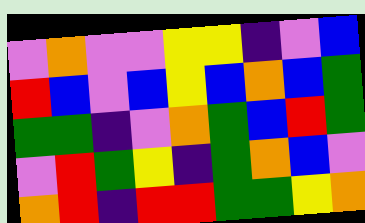[["violet", "orange", "violet", "violet", "yellow", "yellow", "indigo", "violet", "blue"], ["red", "blue", "violet", "blue", "yellow", "blue", "orange", "blue", "green"], ["green", "green", "indigo", "violet", "orange", "green", "blue", "red", "green"], ["violet", "red", "green", "yellow", "indigo", "green", "orange", "blue", "violet"], ["orange", "red", "indigo", "red", "red", "green", "green", "yellow", "orange"]]